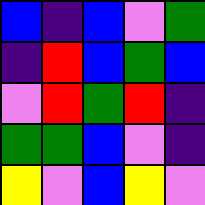[["blue", "indigo", "blue", "violet", "green"], ["indigo", "red", "blue", "green", "blue"], ["violet", "red", "green", "red", "indigo"], ["green", "green", "blue", "violet", "indigo"], ["yellow", "violet", "blue", "yellow", "violet"]]